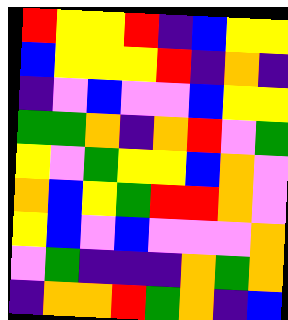[["red", "yellow", "yellow", "red", "indigo", "blue", "yellow", "yellow"], ["blue", "yellow", "yellow", "yellow", "red", "indigo", "orange", "indigo"], ["indigo", "violet", "blue", "violet", "violet", "blue", "yellow", "yellow"], ["green", "green", "orange", "indigo", "orange", "red", "violet", "green"], ["yellow", "violet", "green", "yellow", "yellow", "blue", "orange", "violet"], ["orange", "blue", "yellow", "green", "red", "red", "orange", "violet"], ["yellow", "blue", "violet", "blue", "violet", "violet", "violet", "orange"], ["violet", "green", "indigo", "indigo", "indigo", "orange", "green", "orange"], ["indigo", "orange", "orange", "red", "green", "orange", "indigo", "blue"]]